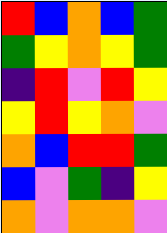[["red", "blue", "orange", "blue", "green"], ["green", "yellow", "orange", "yellow", "green"], ["indigo", "red", "violet", "red", "yellow"], ["yellow", "red", "yellow", "orange", "violet"], ["orange", "blue", "red", "red", "green"], ["blue", "violet", "green", "indigo", "yellow"], ["orange", "violet", "orange", "orange", "violet"]]